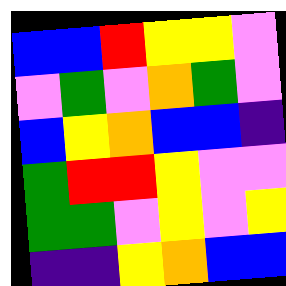[["blue", "blue", "red", "yellow", "yellow", "violet"], ["violet", "green", "violet", "orange", "green", "violet"], ["blue", "yellow", "orange", "blue", "blue", "indigo"], ["green", "red", "red", "yellow", "violet", "violet"], ["green", "green", "violet", "yellow", "violet", "yellow"], ["indigo", "indigo", "yellow", "orange", "blue", "blue"]]